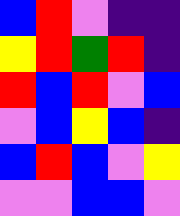[["blue", "red", "violet", "indigo", "indigo"], ["yellow", "red", "green", "red", "indigo"], ["red", "blue", "red", "violet", "blue"], ["violet", "blue", "yellow", "blue", "indigo"], ["blue", "red", "blue", "violet", "yellow"], ["violet", "violet", "blue", "blue", "violet"]]